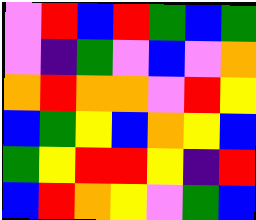[["violet", "red", "blue", "red", "green", "blue", "green"], ["violet", "indigo", "green", "violet", "blue", "violet", "orange"], ["orange", "red", "orange", "orange", "violet", "red", "yellow"], ["blue", "green", "yellow", "blue", "orange", "yellow", "blue"], ["green", "yellow", "red", "red", "yellow", "indigo", "red"], ["blue", "red", "orange", "yellow", "violet", "green", "blue"]]